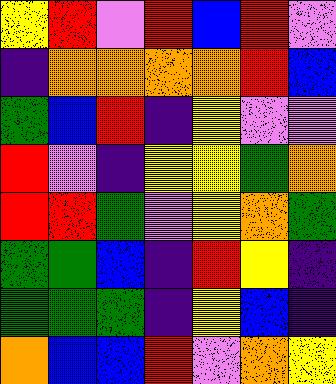[["yellow", "red", "violet", "red", "blue", "red", "violet"], ["indigo", "orange", "orange", "orange", "orange", "red", "blue"], ["green", "blue", "red", "indigo", "yellow", "violet", "violet"], ["red", "violet", "indigo", "yellow", "yellow", "green", "orange"], ["red", "red", "green", "violet", "yellow", "orange", "green"], ["green", "green", "blue", "indigo", "red", "yellow", "indigo"], ["green", "green", "green", "indigo", "yellow", "blue", "indigo"], ["orange", "blue", "blue", "red", "violet", "orange", "yellow"]]